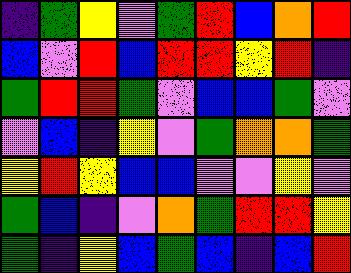[["indigo", "green", "yellow", "violet", "green", "red", "blue", "orange", "red"], ["blue", "violet", "red", "blue", "red", "red", "yellow", "red", "indigo"], ["green", "red", "red", "green", "violet", "blue", "blue", "green", "violet"], ["violet", "blue", "indigo", "yellow", "violet", "green", "orange", "orange", "green"], ["yellow", "red", "yellow", "blue", "blue", "violet", "violet", "yellow", "violet"], ["green", "blue", "indigo", "violet", "orange", "green", "red", "red", "yellow"], ["green", "indigo", "yellow", "blue", "green", "blue", "indigo", "blue", "red"]]